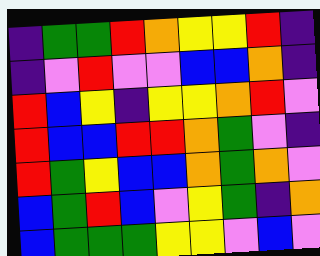[["indigo", "green", "green", "red", "orange", "yellow", "yellow", "red", "indigo"], ["indigo", "violet", "red", "violet", "violet", "blue", "blue", "orange", "indigo"], ["red", "blue", "yellow", "indigo", "yellow", "yellow", "orange", "red", "violet"], ["red", "blue", "blue", "red", "red", "orange", "green", "violet", "indigo"], ["red", "green", "yellow", "blue", "blue", "orange", "green", "orange", "violet"], ["blue", "green", "red", "blue", "violet", "yellow", "green", "indigo", "orange"], ["blue", "green", "green", "green", "yellow", "yellow", "violet", "blue", "violet"]]